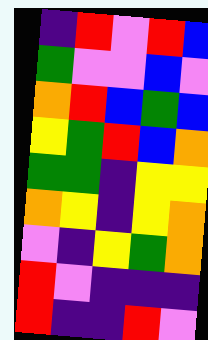[["indigo", "red", "violet", "red", "blue"], ["green", "violet", "violet", "blue", "violet"], ["orange", "red", "blue", "green", "blue"], ["yellow", "green", "red", "blue", "orange"], ["green", "green", "indigo", "yellow", "yellow"], ["orange", "yellow", "indigo", "yellow", "orange"], ["violet", "indigo", "yellow", "green", "orange"], ["red", "violet", "indigo", "indigo", "indigo"], ["red", "indigo", "indigo", "red", "violet"]]